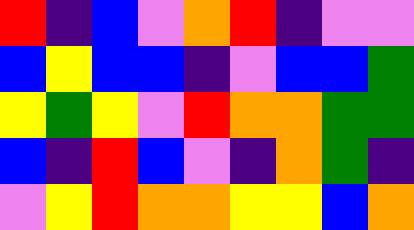[["red", "indigo", "blue", "violet", "orange", "red", "indigo", "violet", "violet"], ["blue", "yellow", "blue", "blue", "indigo", "violet", "blue", "blue", "green"], ["yellow", "green", "yellow", "violet", "red", "orange", "orange", "green", "green"], ["blue", "indigo", "red", "blue", "violet", "indigo", "orange", "green", "indigo"], ["violet", "yellow", "red", "orange", "orange", "yellow", "yellow", "blue", "orange"]]